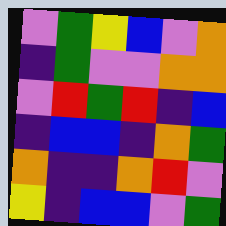[["violet", "green", "yellow", "blue", "violet", "orange"], ["indigo", "green", "violet", "violet", "orange", "orange"], ["violet", "red", "green", "red", "indigo", "blue"], ["indigo", "blue", "blue", "indigo", "orange", "green"], ["orange", "indigo", "indigo", "orange", "red", "violet"], ["yellow", "indigo", "blue", "blue", "violet", "green"]]